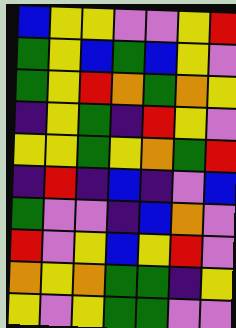[["blue", "yellow", "yellow", "violet", "violet", "yellow", "red"], ["green", "yellow", "blue", "green", "blue", "yellow", "violet"], ["green", "yellow", "red", "orange", "green", "orange", "yellow"], ["indigo", "yellow", "green", "indigo", "red", "yellow", "violet"], ["yellow", "yellow", "green", "yellow", "orange", "green", "red"], ["indigo", "red", "indigo", "blue", "indigo", "violet", "blue"], ["green", "violet", "violet", "indigo", "blue", "orange", "violet"], ["red", "violet", "yellow", "blue", "yellow", "red", "violet"], ["orange", "yellow", "orange", "green", "green", "indigo", "yellow"], ["yellow", "violet", "yellow", "green", "green", "violet", "violet"]]